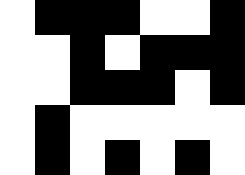[["white", "black", "black", "black", "white", "white", "black"], ["white", "white", "black", "white", "black", "black", "black"], ["white", "white", "black", "black", "black", "white", "black"], ["white", "black", "white", "white", "white", "white", "white"], ["white", "black", "white", "black", "white", "black", "white"]]